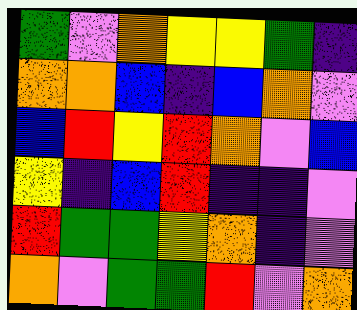[["green", "violet", "orange", "yellow", "yellow", "green", "indigo"], ["orange", "orange", "blue", "indigo", "blue", "orange", "violet"], ["blue", "red", "yellow", "red", "orange", "violet", "blue"], ["yellow", "indigo", "blue", "red", "indigo", "indigo", "violet"], ["red", "green", "green", "yellow", "orange", "indigo", "violet"], ["orange", "violet", "green", "green", "red", "violet", "orange"]]